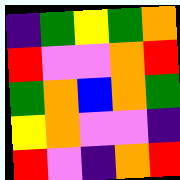[["indigo", "green", "yellow", "green", "orange"], ["red", "violet", "violet", "orange", "red"], ["green", "orange", "blue", "orange", "green"], ["yellow", "orange", "violet", "violet", "indigo"], ["red", "violet", "indigo", "orange", "red"]]